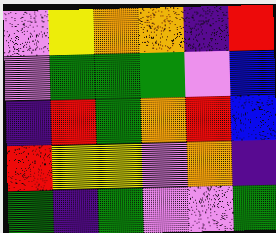[["violet", "yellow", "orange", "orange", "indigo", "red"], ["violet", "green", "green", "green", "violet", "blue"], ["indigo", "red", "green", "orange", "red", "blue"], ["red", "yellow", "yellow", "violet", "orange", "indigo"], ["green", "indigo", "green", "violet", "violet", "green"]]